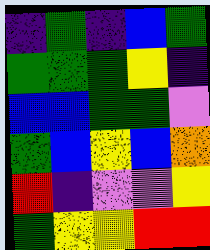[["indigo", "green", "indigo", "blue", "green"], ["green", "green", "green", "yellow", "indigo"], ["blue", "blue", "green", "green", "violet"], ["green", "blue", "yellow", "blue", "orange"], ["red", "indigo", "violet", "violet", "yellow"], ["green", "yellow", "yellow", "red", "red"]]